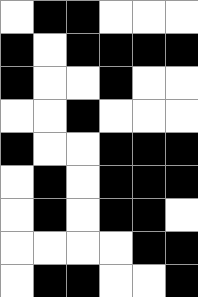[["white", "black", "black", "white", "white", "white"], ["black", "white", "black", "black", "black", "black"], ["black", "white", "white", "black", "white", "white"], ["white", "white", "black", "white", "white", "white"], ["black", "white", "white", "black", "black", "black"], ["white", "black", "white", "black", "black", "black"], ["white", "black", "white", "black", "black", "white"], ["white", "white", "white", "white", "black", "black"], ["white", "black", "black", "white", "white", "black"]]